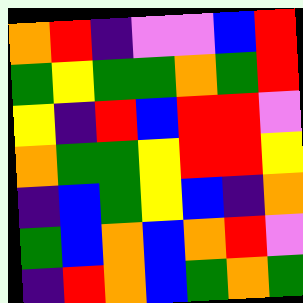[["orange", "red", "indigo", "violet", "violet", "blue", "red"], ["green", "yellow", "green", "green", "orange", "green", "red"], ["yellow", "indigo", "red", "blue", "red", "red", "violet"], ["orange", "green", "green", "yellow", "red", "red", "yellow"], ["indigo", "blue", "green", "yellow", "blue", "indigo", "orange"], ["green", "blue", "orange", "blue", "orange", "red", "violet"], ["indigo", "red", "orange", "blue", "green", "orange", "green"]]